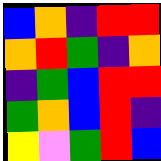[["blue", "orange", "indigo", "red", "red"], ["orange", "red", "green", "indigo", "orange"], ["indigo", "green", "blue", "red", "red"], ["green", "orange", "blue", "red", "indigo"], ["yellow", "violet", "green", "red", "blue"]]